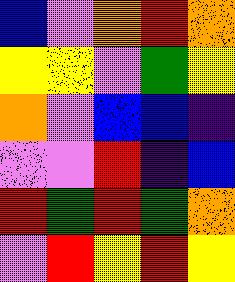[["blue", "violet", "orange", "red", "orange"], ["yellow", "yellow", "violet", "green", "yellow"], ["orange", "violet", "blue", "blue", "indigo"], ["violet", "violet", "red", "indigo", "blue"], ["red", "green", "red", "green", "orange"], ["violet", "red", "yellow", "red", "yellow"]]